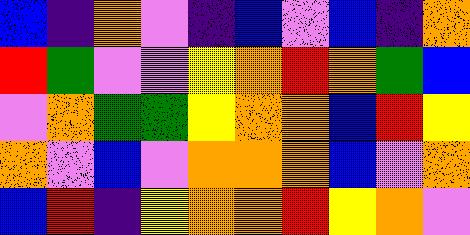[["blue", "indigo", "orange", "violet", "indigo", "blue", "violet", "blue", "indigo", "orange"], ["red", "green", "violet", "violet", "yellow", "orange", "red", "orange", "green", "blue"], ["violet", "orange", "green", "green", "yellow", "orange", "orange", "blue", "red", "yellow"], ["orange", "violet", "blue", "violet", "orange", "orange", "orange", "blue", "violet", "orange"], ["blue", "red", "indigo", "yellow", "orange", "orange", "red", "yellow", "orange", "violet"]]